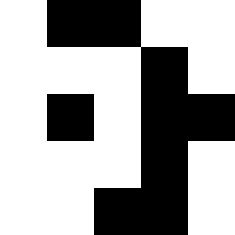[["white", "black", "black", "white", "white"], ["white", "white", "white", "black", "white"], ["white", "black", "white", "black", "black"], ["white", "white", "white", "black", "white"], ["white", "white", "black", "black", "white"]]